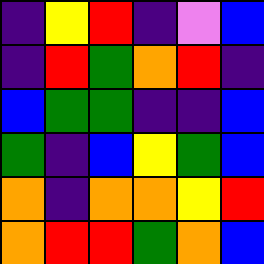[["indigo", "yellow", "red", "indigo", "violet", "blue"], ["indigo", "red", "green", "orange", "red", "indigo"], ["blue", "green", "green", "indigo", "indigo", "blue"], ["green", "indigo", "blue", "yellow", "green", "blue"], ["orange", "indigo", "orange", "orange", "yellow", "red"], ["orange", "red", "red", "green", "orange", "blue"]]